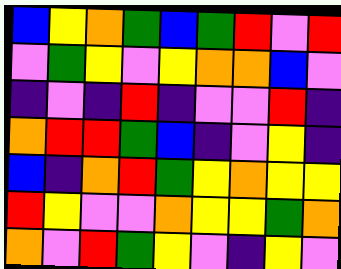[["blue", "yellow", "orange", "green", "blue", "green", "red", "violet", "red"], ["violet", "green", "yellow", "violet", "yellow", "orange", "orange", "blue", "violet"], ["indigo", "violet", "indigo", "red", "indigo", "violet", "violet", "red", "indigo"], ["orange", "red", "red", "green", "blue", "indigo", "violet", "yellow", "indigo"], ["blue", "indigo", "orange", "red", "green", "yellow", "orange", "yellow", "yellow"], ["red", "yellow", "violet", "violet", "orange", "yellow", "yellow", "green", "orange"], ["orange", "violet", "red", "green", "yellow", "violet", "indigo", "yellow", "violet"]]